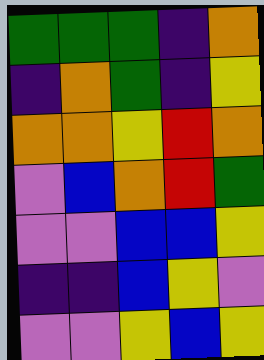[["green", "green", "green", "indigo", "orange"], ["indigo", "orange", "green", "indigo", "yellow"], ["orange", "orange", "yellow", "red", "orange"], ["violet", "blue", "orange", "red", "green"], ["violet", "violet", "blue", "blue", "yellow"], ["indigo", "indigo", "blue", "yellow", "violet"], ["violet", "violet", "yellow", "blue", "yellow"]]